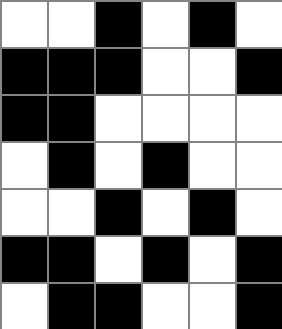[["white", "white", "black", "white", "black", "white"], ["black", "black", "black", "white", "white", "black"], ["black", "black", "white", "white", "white", "white"], ["white", "black", "white", "black", "white", "white"], ["white", "white", "black", "white", "black", "white"], ["black", "black", "white", "black", "white", "black"], ["white", "black", "black", "white", "white", "black"]]